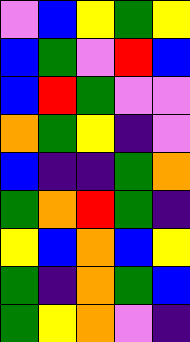[["violet", "blue", "yellow", "green", "yellow"], ["blue", "green", "violet", "red", "blue"], ["blue", "red", "green", "violet", "violet"], ["orange", "green", "yellow", "indigo", "violet"], ["blue", "indigo", "indigo", "green", "orange"], ["green", "orange", "red", "green", "indigo"], ["yellow", "blue", "orange", "blue", "yellow"], ["green", "indigo", "orange", "green", "blue"], ["green", "yellow", "orange", "violet", "indigo"]]